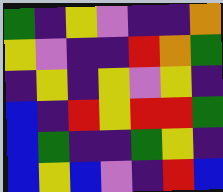[["green", "indigo", "yellow", "violet", "indigo", "indigo", "orange"], ["yellow", "violet", "indigo", "indigo", "red", "orange", "green"], ["indigo", "yellow", "indigo", "yellow", "violet", "yellow", "indigo"], ["blue", "indigo", "red", "yellow", "red", "red", "green"], ["blue", "green", "indigo", "indigo", "green", "yellow", "indigo"], ["blue", "yellow", "blue", "violet", "indigo", "red", "blue"]]